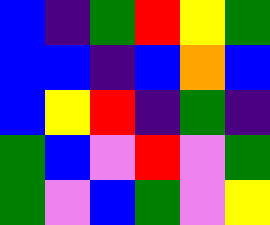[["blue", "indigo", "green", "red", "yellow", "green"], ["blue", "blue", "indigo", "blue", "orange", "blue"], ["blue", "yellow", "red", "indigo", "green", "indigo"], ["green", "blue", "violet", "red", "violet", "green"], ["green", "violet", "blue", "green", "violet", "yellow"]]